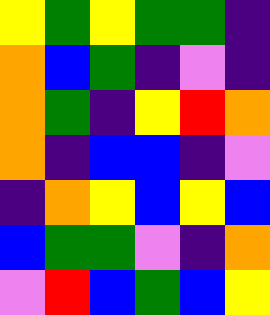[["yellow", "green", "yellow", "green", "green", "indigo"], ["orange", "blue", "green", "indigo", "violet", "indigo"], ["orange", "green", "indigo", "yellow", "red", "orange"], ["orange", "indigo", "blue", "blue", "indigo", "violet"], ["indigo", "orange", "yellow", "blue", "yellow", "blue"], ["blue", "green", "green", "violet", "indigo", "orange"], ["violet", "red", "blue", "green", "blue", "yellow"]]